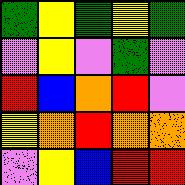[["green", "yellow", "green", "yellow", "green"], ["violet", "yellow", "violet", "green", "violet"], ["red", "blue", "orange", "red", "violet"], ["yellow", "orange", "red", "orange", "orange"], ["violet", "yellow", "blue", "red", "red"]]